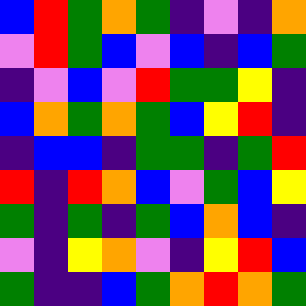[["blue", "red", "green", "orange", "green", "indigo", "violet", "indigo", "orange"], ["violet", "red", "green", "blue", "violet", "blue", "indigo", "blue", "green"], ["indigo", "violet", "blue", "violet", "red", "green", "green", "yellow", "indigo"], ["blue", "orange", "green", "orange", "green", "blue", "yellow", "red", "indigo"], ["indigo", "blue", "blue", "indigo", "green", "green", "indigo", "green", "red"], ["red", "indigo", "red", "orange", "blue", "violet", "green", "blue", "yellow"], ["green", "indigo", "green", "indigo", "green", "blue", "orange", "blue", "indigo"], ["violet", "indigo", "yellow", "orange", "violet", "indigo", "yellow", "red", "blue"], ["green", "indigo", "indigo", "blue", "green", "orange", "red", "orange", "green"]]